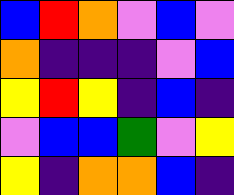[["blue", "red", "orange", "violet", "blue", "violet"], ["orange", "indigo", "indigo", "indigo", "violet", "blue"], ["yellow", "red", "yellow", "indigo", "blue", "indigo"], ["violet", "blue", "blue", "green", "violet", "yellow"], ["yellow", "indigo", "orange", "orange", "blue", "indigo"]]